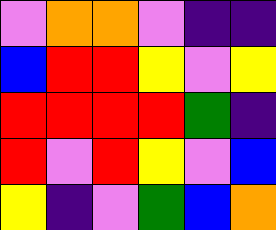[["violet", "orange", "orange", "violet", "indigo", "indigo"], ["blue", "red", "red", "yellow", "violet", "yellow"], ["red", "red", "red", "red", "green", "indigo"], ["red", "violet", "red", "yellow", "violet", "blue"], ["yellow", "indigo", "violet", "green", "blue", "orange"]]